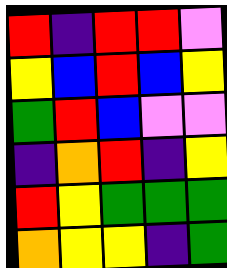[["red", "indigo", "red", "red", "violet"], ["yellow", "blue", "red", "blue", "yellow"], ["green", "red", "blue", "violet", "violet"], ["indigo", "orange", "red", "indigo", "yellow"], ["red", "yellow", "green", "green", "green"], ["orange", "yellow", "yellow", "indigo", "green"]]